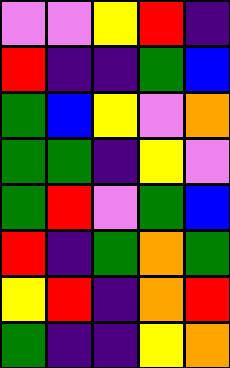[["violet", "violet", "yellow", "red", "indigo"], ["red", "indigo", "indigo", "green", "blue"], ["green", "blue", "yellow", "violet", "orange"], ["green", "green", "indigo", "yellow", "violet"], ["green", "red", "violet", "green", "blue"], ["red", "indigo", "green", "orange", "green"], ["yellow", "red", "indigo", "orange", "red"], ["green", "indigo", "indigo", "yellow", "orange"]]